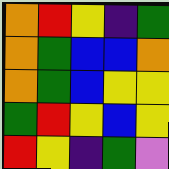[["orange", "red", "yellow", "indigo", "green"], ["orange", "green", "blue", "blue", "orange"], ["orange", "green", "blue", "yellow", "yellow"], ["green", "red", "yellow", "blue", "yellow"], ["red", "yellow", "indigo", "green", "violet"]]